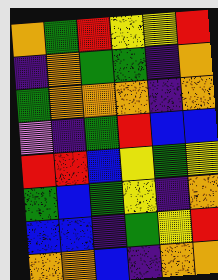[["orange", "green", "red", "yellow", "yellow", "red"], ["indigo", "orange", "green", "green", "indigo", "orange"], ["green", "orange", "orange", "orange", "indigo", "orange"], ["violet", "indigo", "green", "red", "blue", "blue"], ["red", "red", "blue", "yellow", "green", "yellow"], ["green", "blue", "green", "yellow", "indigo", "orange"], ["blue", "blue", "indigo", "green", "yellow", "red"], ["orange", "orange", "blue", "indigo", "orange", "orange"]]